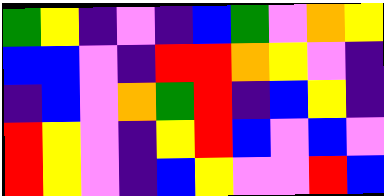[["green", "yellow", "indigo", "violet", "indigo", "blue", "green", "violet", "orange", "yellow"], ["blue", "blue", "violet", "indigo", "red", "red", "orange", "yellow", "violet", "indigo"], ["indigo", "blue", "violet", "orange", "green", "red", "indigo", "blue", "yellow", "indigo"], ["red", "yellow", "violet", "indigo", "yellow", "red", "blue", "violet", "blue", "violet"], ["red", "yellow", "violet", "indigo", "blue", "yellow", "violet", "violet", "red", "blue"]]